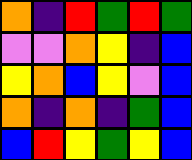[["orange", "indigo", "red", "green", "red", "green"], ["violet", "violet", "orange", "yellow", "indigo", "blue"], ["yellow", "orange", "blue", "yellow", "violet", "blue"], ["orange", "indigo", "orange", "indigo", "green", "blue"], ["blue", "red", "yellow", "green", "yellow", "blue"]]